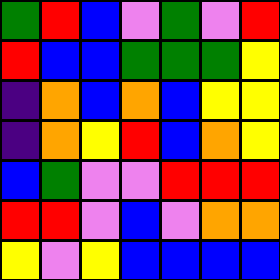[["green", "red", "blue", "violet", "green", "violet", "red"], ["red", "blue", "blue", "green", "green", "green", "yellow"], ["indigo", "orange", "blue", "orange", "blue", "yellow", "yellow"], ["indigo", "orange", "yellow", "red", "blue", "orange", "yellow"], ["blue", "green", "violet", "violet", "red", "red", "red"], ["red", "red", "violet", "blue", "violet", "orange", "orange"], ["yellow", "violet", "yellow", "blue", "blue", "blue", "blue"]]